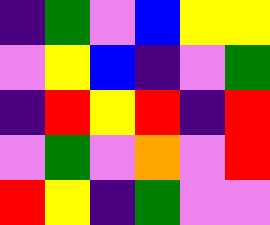[["indigo", "green", "violet", "blue", "yellow", "yellow"], ["violet", "yellow", "blue", "indigo", "violet", "green"], ["indigo", "red", "yellow", "red", "indigo", "red"], ["violet", "green", "violet", "orange", "violet", "red"], ["red", "yellow", "indigo", "green", "violet", "violet"]]